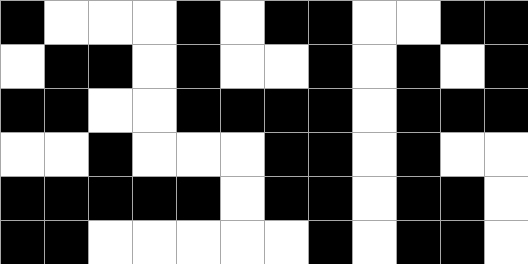[["black", "white", "white", "white", "black", "white", "black", "black", "white", "white", "black", "black"], ["white", "black", "black", "white", "black", "white", "white", "black", "white", "black", "white", "black"], ["black", "black", "white", "white", "black", "black", "black", "black", "white", "black", "black", "black"], ["white", "white", "black", "white", "white", "white", "black", "black", "white", "black", "white", "white"], ["black", "black", "black", "black", "black", "white", "black", "black", "white", "black", "black", "white"], ["black", "black", "white", "white", "white", "white", "white", "black", "white", "black", "black", "white"]]